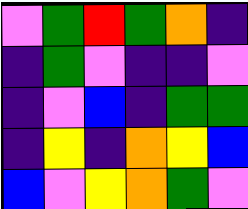[["violet", "green", "red", "green", "orange", "indigo"], ["indigo", "green", "violet", "indigo", "indigo", "violet"], ["indigo", "violet", "blue", "indigo", "green", "green"], ["indigo", "yellow", "indigo", "orange", "yellow", "blue"], ["blue", "violet", "yellow", "orange", "green", "violet"]]